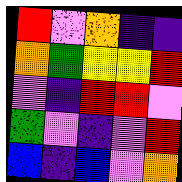[["red", "violet", "orange", "indigo", "indigo"], ["orange", "green", "yellow", "yellow", "red"], ["violet", "indigo", "red", "red", "violet"], ["green", "violet", "indigo", "violet", "red"], ["blue", "indigo", "blue", "violet", "orange"]]